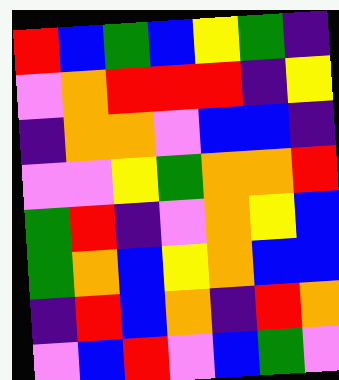[["red", "blue", "green", "blue", "yellow", "green", "indigo"], ["violet", "orange", "red", "red", "red", "indigo", "yellow"], ["indigo", "orange", "orange", "violet", "blue", "blue", "indigo"], ["violet", "violet", "yellow", "green", "orange", "orange", "red"], ["green", "red", "indigo", "violet", "orange", "yellow", "blue"], ["green", "orange", "blue", "yellow", "orange", "blue", "blue"], ["indigo", "red", "blue", "orange", "indigo", "red", "orange"], ["violet", "blue", "red", "violet", "blue", "green", "violet"]]